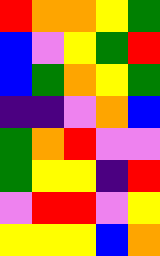[["red", "orange", "orange", "yellow", "green"], ["blue", "violet", "yellow", "green", "red"], ["blue", "green", "orange", "yellow", "green"], ["indigo", "indigo", "violet", "orange", "blue"], ["green", "orange", "red", "violet", "violet"], ["green", "yellow", "yellow", "indigo", "red"], ["violet", "red", "red", "violet", "yellow"], ["yellow", "yellow", "yellow", "blue", "orange"]]